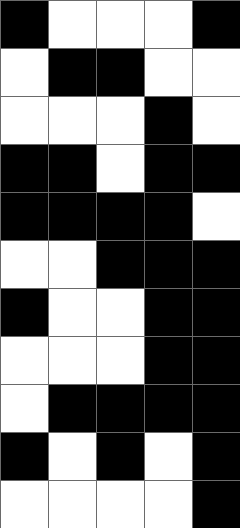[["black", "white", "white", "white", "black"], ["white", "black", "black", "white", "white"], ["white", "white", "white", "black", "white"], ["black", "black", "white", "black", "black"], ["black", "black", "black", "black", "white"], ["white", "white", "black", "black", "black"], ["black", "white", "white", "black", "black"], ["white", "white", "white", "black", "black"], ["white", "black", "black", "black", "black"], ["black", "white", "black", "white", "black"], ["white", "white", "white", "white", "black"]]